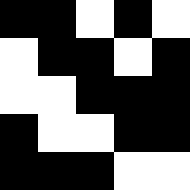[["black", "black", "white", "black", "white"], ["white", "black", "black", "white", "black"], ["white", "white", "black", "black", "black"], ["black", "white", "white", "black", "black"], ["black", "black", "black", "white", "white"]]